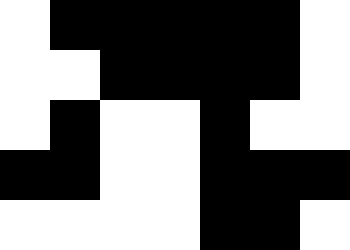[["white", "black", "black", "black", "black", "black", "white"], ["white", "white", "black", "black", "black", "black", "white"], ["white", "black", "white", "white", "black", "white", "white"], ["black", "black", "white", "white", "black", "black", "black"], ["white", "white", "white", "white", "black", "black", "white"]]